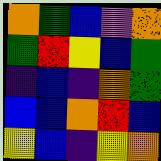[["orange", "green", "blue", "violet", "orange"], ["green", "red", "yellow", "blue", "green"], ["indigo", "blue", "indigo", "orange", "green"], ["blue", "blue", "orange", "red", "blue"], ["yellow", "blue", "indigo", "yellow", "orange"]]